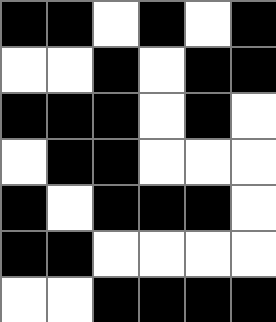[["black", "black", "white", "black", "white", "black"], ["white", "white", "black", "white", "black", "black"], ["black", "black", "black", "white", "black", "white"], ["white", "black", "black", "white", "white", "white"], ["black", "white", "black", "black", "black", "white"], ["black", "black", "white", "white", "white", "white"], ["white", "white", "black", "black", "black", "black"]]